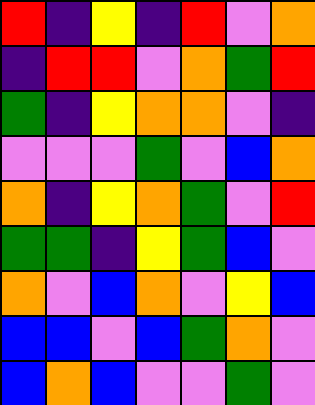[["red", "indigo", "yellow", "indigo", "red", "violet", "orange"], ["indigo", "red", "red", "violet", "orange", "green", "red"], ["green", "indigo", "yellow", "orange", "orange", "violet", "indigo"], ["violet", "violet", "violet", "green", "violet", "blue", "orange"], ["orange", "indigo", "yellow", "orange", "green", "violet", "red"], ["green", "green", "indigo", "yellow", "green", "blue", "violet"], ["orange", "violet", "blue", "orange", "violet", "yellow", "blue"], ["blue", "blue", "violet", "blue", "green", "orange", "violet"], ["blue", "orange", "blue", "violet", "violet", "green", "violet"]]